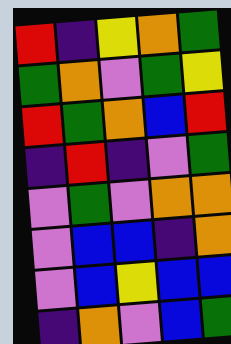[["red", "indigo", "yellow", "orange", "green"], ["green", "orange", "violet", "green", "yellow"], ["red", "green", "orange", "blue", "red"], ["indigo", "red", "indigo", "violet", "green"], ["violet", "green", "violet", "orange", "orange"], ["violet", "blue", "blue", "indigo", "orange"], ["violet", "blue", "yellow", "blue", "blue"], ["indigo", "orange", "violet", "blue", "green"]]